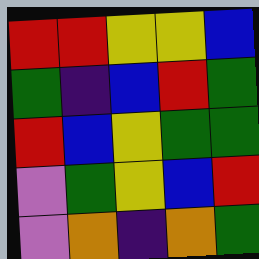[["red", "red", "yellow", "yellow", "blue"], ["green", "indigo", "blue", "red", "green"], ["red", "blue", "yellow", "green", "green"], ["violet", "green", "yellow", "blue", "red"], ["violet", "orange", "indigo", "orange", "green"]]